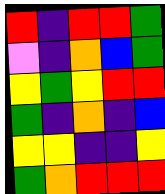[["red", "indigo", "red", "red", "green"], ["violet", "indigo", "orange", "blue", "green"], ["yellow", "green", "yellow", "red", "red"], ["green", "indigo", "orange", "indigo", "blue"], ["yellow", "yellow", "indigo", "indigo", "yellow"], ["green", "orange", "red", "red", "red"]]